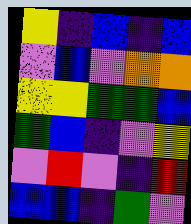[["yellow", "indigo", "blue", "indigo", "blue"], ["violet", "blue", "violet", "orange", "orange"], ["yellow", "yellow", "green", "green", "blue"], ["green", "blue", "indigo", "violet", "yellow"], ["violet", "red", "violet", "indigo", "red"], ["blue", "blue", "indigo", "green", "violet"]]